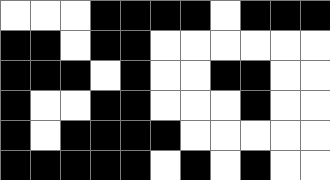[["white", "white", "white", "black", "black", "black", "black", "white", "black", "black", "black"], ["black", "black", "white", "black", "black", "white", "white", "white", "white", "white", "white"], ["black", "black", "black", "white", "black", "white", "white", "black", "black", "white", "white"], ["black", "white", "white", "black", "black", "white", "white", "white", "black", "white", "white"], ["black", "white", "black", "black", "black", "black", "white", "white", "white", "white", "white"], ["black", "black", "black", "black", "black", "white", "black", "white", "black", "white", "white"]]